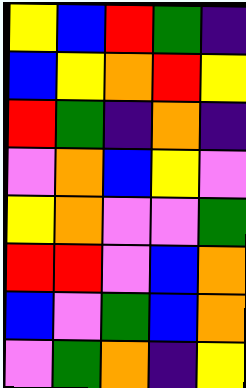[["yellow", "blue", "red", "green", "indigo"], ["blue", "yellow", "orange", "red", "yellow"], ["red", "green", "indigo", "orange", "indigo"], ["violet", "orange", "blue", "yellow", "violet"], ["yellow", "orange", "violet", "violet", "green"], ["red", "red", "violet", "blue", "orange"], ["blue", "violet", "green", "blue", "orange"], ["violet", "green", "orange", "indigo", "yellow"]]